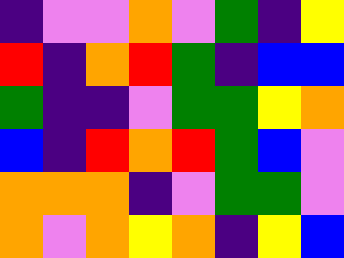[["indigo", "violet", "violet", "orange", "violet", "green", "indigo", "yellow"], ["red", "indigo", "orange", "red", "green", "indigo", "blue", "blue"], ["green", "indigo", "indigo", "violet", "green", "green", "yellow", "orange"], ["blue", "indigo", "red", "orange", "red", "green", "blue", "violet"], ["orange", "orange", "orange", "indigo", "violet", "green", "green", "violet"], ["orange", "violet", "orange", "yellow", "orange", "indigo", "yellow", "blue"]]